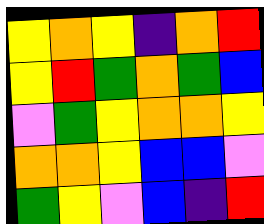[["yellow", "orange", "yellow", "indigo", "orange", "red"], ["yellow", "red", "green", "orange", "green", "blue"], ["violet", "green", "yellow", "orange", "orange", "yellow"], ["orange", "orange", "yellow", "blue", "blue", "violet"], ["green", "yellow", "violet", "blue", "indigo", "red"]]